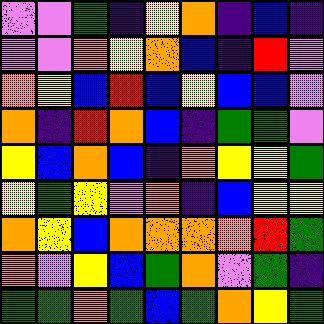[["violet", "violet", "green", "indigo", "yellow", "orange", "indigo", "blue", "indigo"], ["violet", "violet", "orange", "yellow", "orange", "blue", "indigo", "red", "violet"], ["orange", "yellow", "blue", "red", "blue", "yellow", "blue", "blue", "violet"], ["orange", "indigo", "red", "orange", "blue", "indigo", "green", "green", "violet"], ["yellow", "blue", "orange", "blue", "indigo", "orange", "yellow", "yellow", "green"], ["yellow", "green", "yellow", "violet", "orange", "indigo", "blue", "yellow", "yellow"], ["orange", "yellow", "blue", "orange", "orange", "orange", "orange", "red", "green"], ["orange", "violet", "yellow", "blue", "green", "orange", "violet", "green", "indigo"], ["green", "green", "orange", "green", "blue", "green", "orange", "yellow", "green"]]